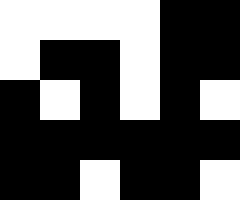[["white", "white", "white", "white", "black", "black"], ["white", "black", "black", "white", "black", "black"], ["black", "white", "black", "white", "black", "white"], ["black", "black", "black", "black", "black", "black"], ["black", "black", "white", "black", "black", "white"]]